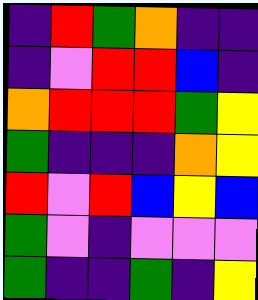[["indigo", "red", "green", "orange", "indigo", "indigo"], ["indigo", "violet", "red", "red", "blue", "indigo"], ["orange", "red", "red", "red", "green", "yellow"], ["green", "indigo", "indigo", "indigo", "orange", "yellow"], ["red", "violet", "red", "blue", "yellow", "blue"], ["green", "violet", "indigo", "violet", "violet", "violet"], ["green", "indigo", "indigo", "green", "indigo", "yellow"]]